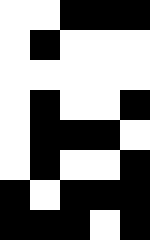[["white", "white", "black", "black", "black"], ["white", "black", "white", "white", "white"], ["white", "white", "white", "white", "white"], ["white", "black", "white", "white", "black"], ["white", "black", "black", "black", "white"], ["white", "black", "white", "white", "black"], ["black", "white", "black", "black", "black"], ["black", "black", "black", "white", "black"]]